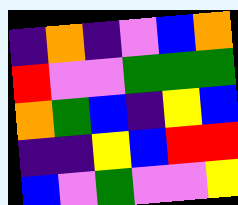[["indigo", "orange", "indigo", "violet", "blue", "orange"], ["red", "violet", "violet", "green", "green", "green"], ["orange", "green", "blue", "indigo", "yellow", "blue"], ["indigo", "indigo", "yellow", "blue", "red", "red"], ["blue", "violet", "green", "violet", "violet", "yellow"]]